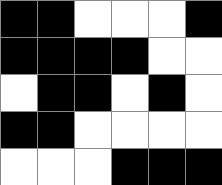[["black", "black", "white", "white", "white", "black"], ["black", "black", "black", "black", "white", "white"], ["white", "black", "black", "white", "black", "white"], ["black", "black", "white", "white", "white", "white"], ["white", "white", "white", "black", "black", "black"]]